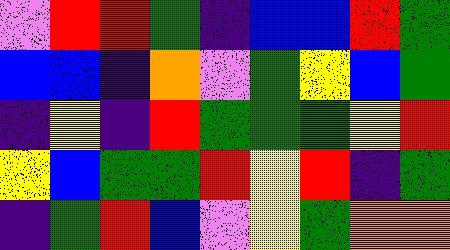[["violet", "red", "red", "green", "indigo", "blue", "blue", "red", "green"], ["blue", "blue", "indigo", "orange", "violet", "green", "yellow", "blue", "green"], ["indigo", "yellow", "indigo", "red", "green", "green", "green", "yellow", "red"], ["yellow", "blue", "green", "green", "red", "yellow", "red", "indigo", "green"], ["indigo", "green", "red", "blue", "violet", "yellow", "green", "orange", "orange"]]